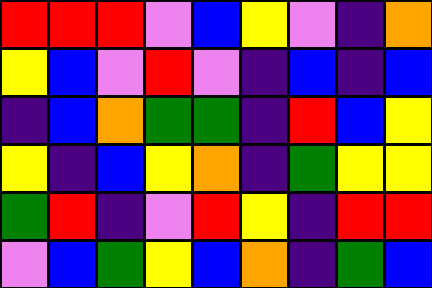[["red", "red", "red", "violet", "blue", "yellow", "violet", "indigo", "orange"], ["yellow", "blue", "violet", "red", "violet", "indigo", "blue", "indigo", "blue"], ["indigo", "blue", "orange", "green", "green", "indigo", "red", "blue", "yellow"], ["yellow", "indigo", "blue", "yellow", "orange", "indigo", "green", "yellow", "yellow"], ["green", "red", "indigo", "violet", "red", "yellow", "indigo", "red", "red"], ["violet", "blue", "green", "yellow", "blue", "orange", "indigo", "green", "blue"]]